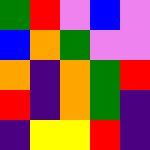[["green", "red", "violet", "blue", "violet"], ["blue", "orange", "green", "violet", "violet"], ["orange", "indigo", "orange", "green", "red"], ["red", "indigo", "orange", "green", "indigo"], ["indigo", "yellow", "yellow", "red", "indigo"]]